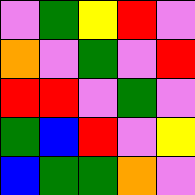[["violet", "green", "yellow", "red", "violet"], ["orange", "violet", "green", "violet", "red"], ["red", "red", "violet", "green", "violet"], ["green", "blue", "red", "violet", "yellow"], ["blue", "green", "green", "orange", "violet"]]